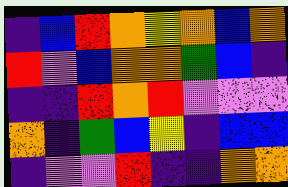[["indigo", "blue", "red", "orange", "yellow", "orange", "blue", "orange"], ["red", "violet", "blue", "orange", "orange", "green", "blue", "indigo"], ["indigo", "indigo", "red", "orange", "red", "violet", "violet", "violet"], ["orange", "indigo", "green", "blue", "yellow", "indigo", "blue", "blue"], ["indigo", "violet", "violet", "red", "indigo", "indigo", "orange", "orange"]]